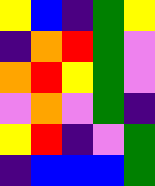[["yellow", "blue", "indigo", "green", "yellow"], ["indigo", "orange", "red", "green", "violet"], ["orange", "red", "yellow", "green", "violet"], ["violet", "orange", "violet", "green", "indigo"], ["yellow", "red", "indigo", "violet", "green"], ["indigo", "blue", "blue", "blue", "green"]]